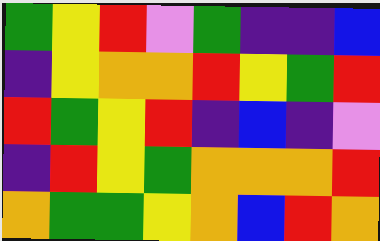[["green", "yellow", "red", "violet", "green", "indigo", "indigo", "blue"], ["indigo", "yellow", "orange", "orange", "red", "yellow", "green", "red"], ["red", "green", "yellow", "red", "indigo", "blue", "indigo", "violet"], ["indigo", "red", "yellow", "green", "orange", "orange", "orange", "red"], ["orange", "green", "green", "yellow", "orange", "blue", "red", "orange"]]